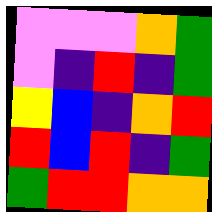[["violet", "violet", "violet", "orange", "green"], ["violet", "indigo", "red", "indigo", "green"], ["yellow", "blue", "indigo", "orange", "red"], ["red", "blue", "red", "indigo", "green"], ["green", "red", "red", "orange", "orange"]]